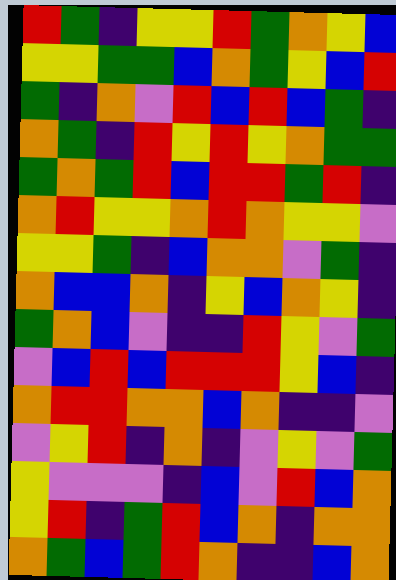[["red", "green", "indigo", "yellow", "yellow", "red", "green", "orange", "yellow", "blue"], ["yellow", "yellow", "green", "green", "blue", "orange", "green", "yellow", "blue", "red"], ["green", "indigo", "orange", "violet", "red", "blue", "red", "blue", "green", "indigo"], ["orange", "green", "indigo", "red", "yellow", "red", "yellow", "orange", "green", "green"], ["green", "orange", "green", "red", "blue", "red", "red", "green", "red", "indigo"], ["orange", "red", "yellow", "yellow", "orange", "red", "orange", "yellow", "yellow", "violet"], ["yellow", "yellow", "green", "indigo", "blue", "orange", "orange", "violet", "green", "indigo"], ["orange", "blue", "blue", "orange", "indigo", "yellow", "blue", "orange", "yellow", "indigo"], ["green", "orange", "blue", "violet", "indigo", "indigo", "red", "yellow", "violet", "green"], ["violet", "blue", "red", "blue", "red", "red", "red", "yellow", "blue", "indigo"], ["orange", "red", "red", "orange", "orange", "blue", "orange", "indigo", "indigo", "violet"], ["violet", "yellow", "red", "indigo", "orange", "indigo", "violet", "yellow", "violet", "green"], ["yellow", "violet", "violet", "violet", "indigo", "blue", "violet", "red", "blue", "orange"], ["yellow", "red", "indigo", "green", "red", "blue", "orange", "indigo", "orange", "orange"], ["orange", "green", "blue", "green", "red", "orange", "indigo", "indigo", "blue", "orange"]]